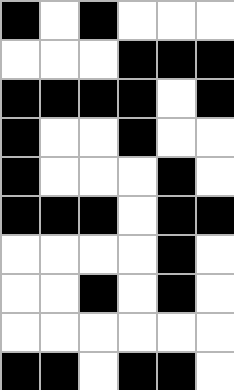[["black", "white", "black", "white", "white", "white"], ["white", "white", "white", "black", "black", "black"], ["black", "black", "black", "black", "white", "black"], ["black", "white", "white", "black", "white", "white"], ["black", "white", "white", "white", "black", "white"], ["black", "black", "black", "white", "black", "black"], ["white", "white", "white", "white", "black", "white"], ["white", "white", "black", "white", "black", "white"], ["white", "white", "white", "white", "white", "white"], ["black", "black", "white", "black", "black", "white"]]